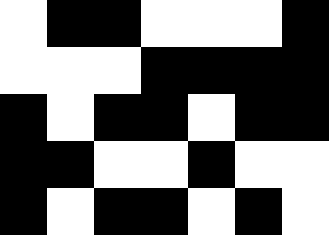[["white", "black", "black", "white", "white", "white", "black"], ["white", "white", "white", "black", "black", "black", "black"], ["black", "white", "black", "black", "white", "black", "black"], ["black", "black", "white", "white", "black", "white", "white"], ["black", "white", "black", "black", "white", "black", "white"]]